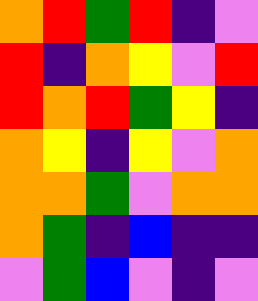[["orange", "red", "green", "red", "indigo", "violet"], ["red", "indigo", "orange", "yellow", "violet", "red"], ["red", "orange", "red", "green", "yellow", "indigo"], ["orange", "yellow", "indigo", "yellow", "violet", "orange"], ["orange", "orange", "green", "violet", "orange", "orange"], ["orange", "green", "indigo", "blue", "indigo", "indigo"], ["violet", "green", "blue", "violet", "indigo", "violet"]]